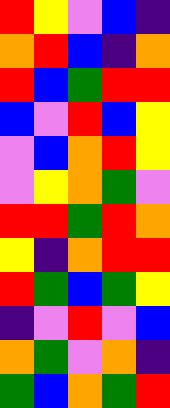[["red", "yellow", "violet", "blue", "indigo"], ["orange", "red", "blue", "indigo", "orange"], ["red", "blue", "green", "red", "red"], ["blue", "violet", "red", "blue", "yellow"], ["violet", "blue", "orange", "red", "yellow"], ["violet", "yellow", "orange", "green", "violet"], ["red", "red", "green", "red", "orange"], ["yellow", "indigo", "orange", "red", "red"], ["red", "green", "blue", "green", "yellow"], ["indigo", "violet", "red", "violet", "blue"], ["orange", "green", "violet", "orange", "indigo"], ["green", "blue", "orange", "green", "red"]]